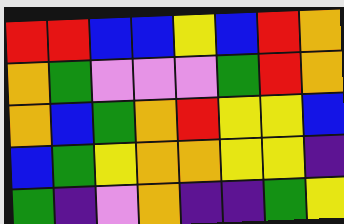[["red", "red", "blue", "blue", "yellow", "blue", "red", "orange"], ["orange", "green", "violet", "violet", "violet", "green", "red", "orange"], ["orange", "blue", "green", "orange", "red", "yellow", "yellow", "blue"], ["blue", "green", "yellow", "orange", "orange", "yellow", "yellow", "indigo"], ["green", "indigo", "violet", "orange", "indigo", "indigo", "green", "yellow"]]